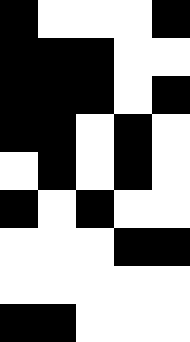[["black", "white", "white", "white", "black"], ["black", "black", "black", "white", "white"], ["black", "black", "black", "white", "black"], ["black", "black", "white", "black", "white"], ["white", "black", "white", "black", "white"], ["black", "white", "black", "white", "white"], ["white", "white", "white", "black", "black"], ["white", "white", "white", "white", "white"], ["black", "black", "white", "white", "white"]]